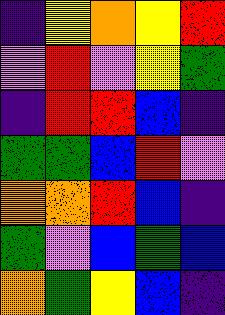[["indigo", "yellow", "orange", "yellow", "red"], ["violet", "red", "violet", "yellow", "green"], ["indigo", "red", "red", "blue", "indigo"], ["green", "green", "blue", "red", "violet"], ["orange", "orange", "red", "blue", "indigo"], ["green", "violet", "blue", "green", "blue"], ["orange", "green", "yellow", "blue", "indigo"]]